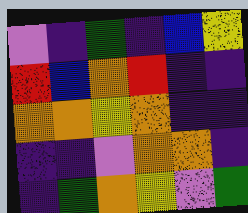[["violet", "indigo", "green", "indigo", "blue", "yellow"], ["red", "blue", "orange", "red", "indigo", "indigo"], ["orange", "orange", "yellow", "orange", "indigo", "indigo"], ["indigo", "indigo", "violet", "orange", "orange", "indigo"], ["indigo", "green", "orange", "yellow", "violet", "green"]]